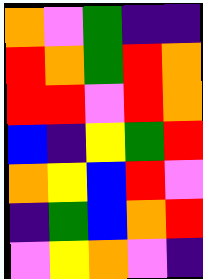[["orange", "violet", "green", "indigo", "indigo"], ["red", "orange", "green", "red", "orange"], ["red", "red", "violet", "red", "orange"], ["blue", "indigo", "yellow", "green", "red"], ["orange", "yellow", "blue", "red", "violet"], ["indigo", "green", "blue", "orange", "red"], ["violet", "yellow", "orange", "violet", "indigo"]]